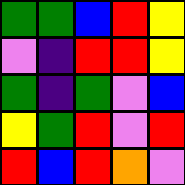[["green", "green", "blue", "red", "yellow"], ["violet", "indigo", "red", "red", "yellow"], ["green", "indigo", "green", "violet", "blue"], ["yellow", "green", "red", "violet", "red"], ["red", "blue", "red", "orange", "violet"]]